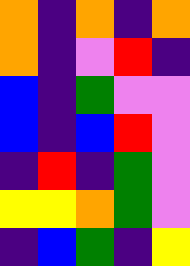[["orange", "indigo", "orange", "indigo", "orange"], ["orange", "indigo", "violet", "red", "indigo"], ["blue", "indigo", "green", "violet", "violet"], ["blue", "indigo", "blue", "red", "violet"], ["indigo", "red", "indigo", "green", "violet"], ["yellow", "yellow", "orange", "green", "violet"], ["indigo", "blue", "green", "indigo", "yellow"]]